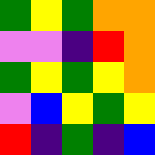[["green", "yellow", "green", "orange", "orange"], ["violet", "violet", "indigo", "red", "orange"], ["green", "yellow", "green", "yellow", "orange"], ["violet", "blue", "yellow", "green", "yellow"], ["red", "indigo", "green", "indigo", "blue"]]